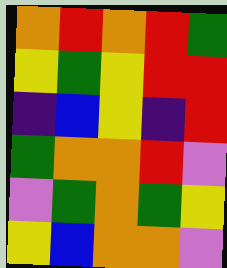[["orange", "red", "orange", "red", "green"], ["yellow", "green", "yellow", "red", "red"], ["indigo", "blue", "yellow", "indigo", "red"], ["green", "orange", "orange", "red", "violet"], ["violet", "green", "orange", "green", "yellow"], ["yellow", "blue", "orange", "orange", "violet"]]